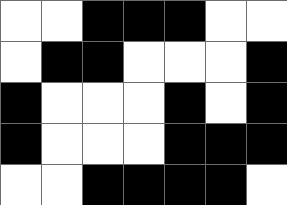[["white", "white", "black", "black", "black", "white", "white"], ["white", "black", "black", "white", "white", "white", "black"], ["black", "white", "white", "white", "black", "white", "black"], ["black", "white", "white", "white", "black", "black", "black"], ["white", "white", "black", "black", "black", "black", "white"]]